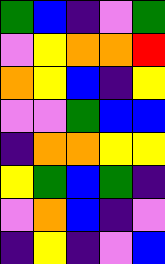[["green", "blue", "indigo", "violet", "green"], ["violet", "yellow", "orange", "orange", "red"], ["orange", "yellow", "blue", "indigo", "yellow"], ["violet", "violet", "green", "blue", "blue"], ["indigo", "orange", "orange", "yellow", "yellow"], ["yellow", "green", "blue", "green", "indigo"], ["violet", "orange", "blue", "indigo", "violet"], ["indigo", "yellow", "indigo", "violet", "blue"]]